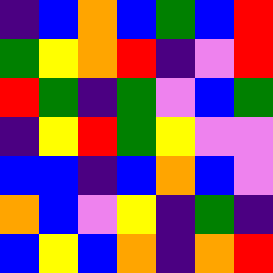[["indigo", "blue", "orange", "blue", "green", "blue", "red"], ["green", "yellow", "orange", "red", "indigo", "violet", "red"], ["red", "green", "indigo", "green", "violet", "blue", "green"], ["indigo", "yellow", "red", "green", "yellow", "violet", "violet"], ["blue", "blue", "indigo", "blue", "orange", "blue", "violet"], ["orange", "blue", "violet", "yellow", "indigo", "green", "indigo"], ["blue", "yellow", "blue", "orange", "indigo", "orange", "red"]]